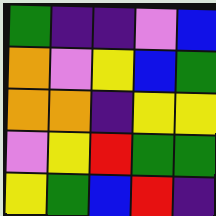[["green", "indigo", "indigo", "violet", "blue"], ["orange", "violet", "yellow", "blue", "green"], ["orange", "orange", "indigo", "yellow", "yellow"], ["violet", "yellow", "red", "green", "green"], ["yellow", "green", "blue", "red", "indigo"]]